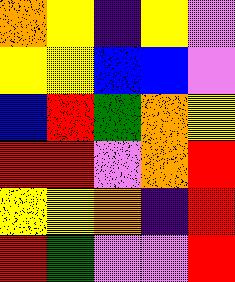[["orange", "yellow", "indigo", "yellow", "violet"], ["yellow", "yellow", "blue", "blue", "violet"], ["blue", "red", "green", "orange", "yellow"], ["red", "red", "violet", "orange", "red"], ["yellow", "yellow", "orange", "indigo", "red"], ["red", "green", "violet", "violet", "red"]]